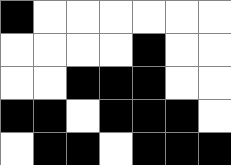[["black", "white", "white", "white", "white", "white", "white"], ["white", "white", "white", "white", "black", "white", "white"], ["white", "white", "black", "black", "black", "white", "white"], ["black", "black", "white", "black", "black", "black", "white"], ["white", "black", "black", "white", "black", "black", "black"]]